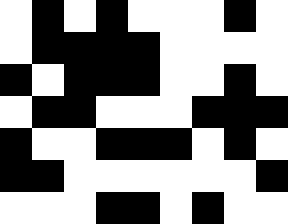[["white", "black", "white", "black", "white", "white", "white", "black", "white"], ["white", "black", "black", "black", "black", "white", "white", "white", "white"], ["black", "white", "black", "black", "black", "white", "white", "black", "white"], ["white", "black", "black", "white", "white", "white", "black", "black", "black"], ["black", "white", "white", "black", "black", "black", "white", "black", "white"], ["black", "black", "white", "white", "white", "white", "white", "white", "black"], ["white", "white", "white", "black", "black", "white", "black", "white", "white"]]